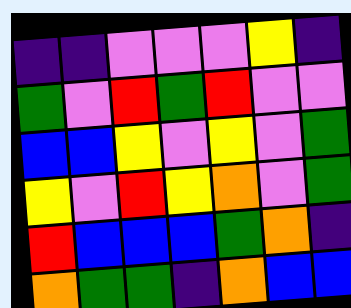[["indigo", "indigo", "violet", "violet", "violet", "yellow", "indigo"], ["green", "violet", "red", "green", "red", "violet", "violet"], ["blue", "blue", "yellow", "violet", "yellow", "violet", "green"], ["yellow", "violet", "red", "yellow", "orange", "violet", "green"], ["red", "blue", "blue", "blue", "green", "orange", "indigo"], ["orange", "green", "green", "indigo", "orange", "blue", "blue"]]